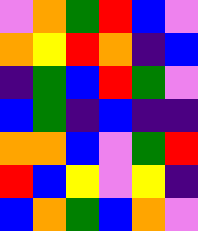[["violet", "orange", "green", "red", "blue", "violet"], ["orange", "yellow", "red", "orange", "indigo", "blue"], ["indigo", "green", "blue", "red", "green", "violet"], ["blue", "green", "indigo", "blue", "indigo", "indigo"], ["orange", "orange", "blue", "violet", "green", "red"], ["red", "blue", "yellow", "violet", "yellow", "indigo"], ["blue", "orange", "green", "blue", "orange", "violet"]]